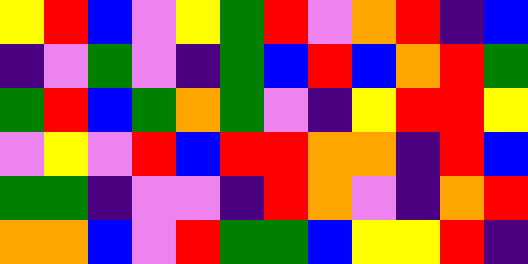[["yellow", "red", "blue", "violet", "yellow", "green", "red", "violet", "orange", "red", "indigo", "blue"], ["indigo", "violet", "green", "violet", "indigo", "green", "blue", "red", "blue", "orange", "red", "green"], ["green", "red", "blue", "green", "orange", "green", "violet", "indigo", "yellow", "red", "red", "yellow"], ["violet", "yellow", "violet", "red", "blue", "red", "red", "orange", "orange", "indigo", "red", "blue"], ["green", "green", "indigo", "violet", "violet", "indigo", "red", "orange", "violet", "indigo", "orange", "red"], ["orange", "orange", "blue", "violet", "red", "green", "green", "blue", "yellow", "yellow", "red", "indigo"]]